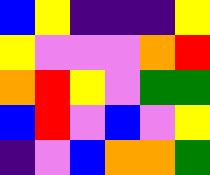[["blue", "yellow", "indigo", "indigo", "indigo", "yellow"], ["yellow", "violet", "violet", "violet", "orange", "red"], ["orange", "red", "yellow", "violet", "green", "green"], ["blue", "red", "violet", "blue", "violet", "yellow"], ["indigo", "violet", "blue", "orange", "orange", "green"]]